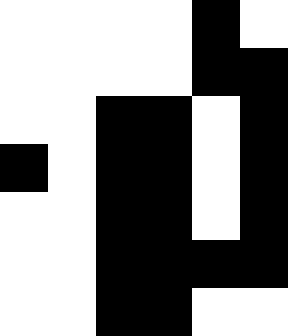[["white", "white", "white", "white", "black", "white"], ["white", "white", "white", "white", "black", "black"], ["white", "white", "black", "black", "white", "black"], ["black", "white", "black", "black", "white", "black"], ["white", "white", "black", "black", "white", "black"], ["white", "white", "black", "black", "black", "black"], ["white", "white", "black", "black", "white", "white"]]